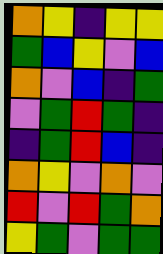[["orange", "yellow", "indigo", "yellow", "yellow"], ["green", "blue", "yellow", "violet", "blue"], ["orange", "violet", "blue", "indigo", "green"], ["violet", "green", "red", "green", "indigo"], ["indigo", "green", "red", "blue", "indigo"], ["orange", "yellow", "violet", "orange", "violet"], ["red", "violet", "red", "green", "orange"], ["yellow", "green", "violet", "green", "green"]]